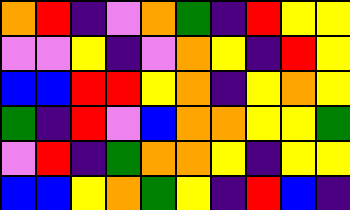[["orange", "red", "indigo", "violet", "orange", "green", "indigo", "red", "yellow", "yellow"], ["violet", "violet", "yellow", "indigo", "violet", "orange", "yellow", "indigo", "red", "yellow"], ["blue", "blue", "red", "red", "yellow", "orange", "indigo", "yellow", "orange", "yellow"], ["green", "indigo", "red", "violet", "blue", "orange", "orange", "yellow", "yellow", "green"], ["violet", "red", "indigo", "green", "orange", "orange", "yellow", "indigo", "yellow", "yellow"], ["blue", "blue", "yellow", "orange", "green", "yellow", "indigo", "red", "blue", "indigo"]]